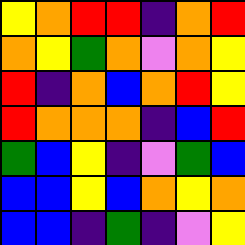[["yellow", "orange", "red", "red", "indigo", "orange", "red"], ["orange", "yellow", "green", "orange", "violet", "orange", "yellow"], ["red", "indigo", "orange", "blue", "orange", "red", "yellow"], ["red", "orange", "orange", "orange", "indigo", "blue", "red"], ["green", "blue", "yellow", "indigo", "violet", "green", "blue"], ["blue", "blue", "yellow", "blue", "orange", "yellow", "orange"], ["blue", "blue", "indigo", "green", "indigo", "violet", "yellow"]]